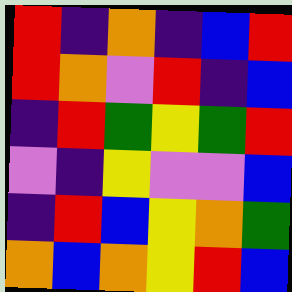[["red", "indigo", "orange", "indigo", "blue", "red"], ["red", "orange", "violet", "red", "indigo", "blue"], ["indigo", "red", "green", "yellow", "green", "red"], ["violet", "indigo", "yellow", "violet", "violet", "blue"], ["indigo", "red", "blue", "yellow", "orange", "green"], ["orange", "blue", "orange", "yellow", "red", "blue"]]